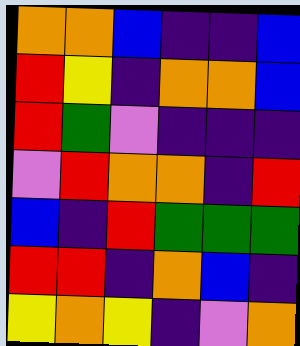[["orange", "orange", "blue", "indigo", "indigo", "blue"], ["red", "yellow", "indigo", "orange", "orange", "blue"], ["red", "green", "violet", "indigo", "indigo", "indigo"], ["violet", "red", "orange", "orange", "indigo", "red"], ["blue", "indigo", "red", "green", "green", "green"], ["red", "red", "indigo", "orange", "blue", "indigo"], ["yellow", "orange", "yellow", "indigo", "violet", "orange"]]